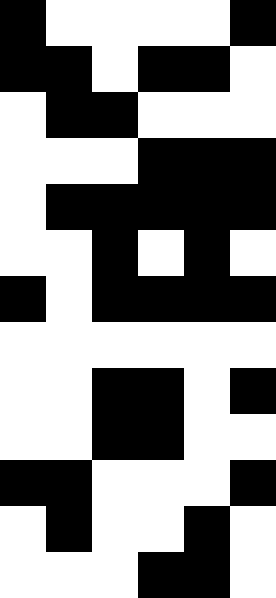[["black", "white", "white", "white", "white", "black"], ["black", "black", "white", "black", "black", "white"], ["white", "black", "black", "white", "white", "white"], ["white", "white", "white", "black", "black", "black"], ["white", "black", "black", "black", "black", "black"], ["white", "white", "black", "white", "black", "white"], ["black", "white", "black", "black", "black", "black"], ["white", "white", "white", "white", "white", "white"], ["white", "white", "black", "black", "white", "black"], ["white", "white", "black", "black", "white", "white"], ["black", "black", "white", "white", "white", "black"], ["white", "black", "white", "white", "black", "white"], ["white", "white", "white", "black", "black", "white"]]